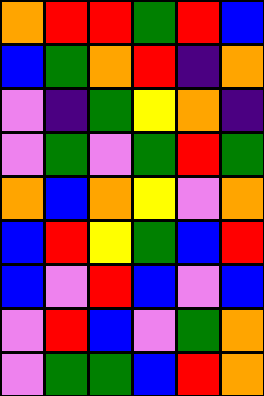[["orange", "red", "red", "green", "red", "blue"], ["blue", "green", "orange", "red", "indigo", "orange"], ["violet", "indigo", "green", "yellow", "orange", "indigo"], ["violet", "green", "violet", "green", "red", "green"], ["orange", "blue", "orange", "yellow", "violet", "orange"], ["blue", "red", "yellow", "green", "blue", "red"], ["blue", "violet", "red", "blue", "violet", "blue"], ["violet", "red", "blue", "violet", "green", "orange"], ["violet", "green", "green", "blue", "red", "orange"]]